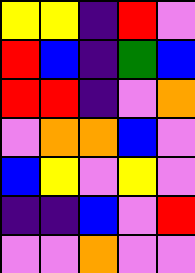[["yellow", "yellow", "indigo", "red", "violet"], ["red", "blue", "indigo", "green", "blue"], ["red", "red", "indigo", "violet", "orange"], ["violet", "orange", "orange", "blue", "violet"], ["blue", "yellow", "violet", "yellow", "violet"], ["indigo", "indigo", "blue", "violet", "red"], ["violet", "violet", "orange", "violet", "violet"]]